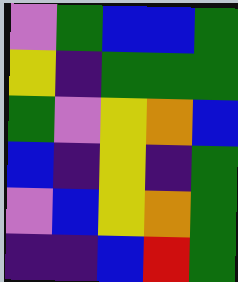[["violet", "green", "blue", "blue", "green"], ["yellow", "indigo", "green", "green", "green"], ["green", "violet", "yellow", "orange", "blue"], ["blue", "indigo", "yellow", "indigo", "green"], ["violet", "blue", "yellow", "orange", "green"], ["indigo", "indigo", "blue", "red", "green"]]